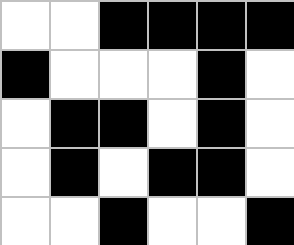[["white", "white", "black", "black", "black", "black"], ["black", "white", "white", "white", "black", "white"], ["white", "black", "black", "white", "black", "white"], ["white", "black", "white", "black", "black", "white"], ["white", "white", "black", "white", "white", "black"]]